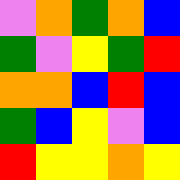[["violet", "orange", "green", "orange", "blue"], ["green", "violet", "yellow", "green", "red"], ["orange", "orange", "blue", "red", "blue"], ["green", "blue", "yellow", "violet", "blue"], ["red", "yellow", "yellow", "orange", "yellow"]]